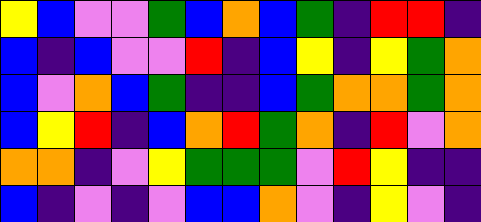[["yellow", "blue", "violet", "violet", "green", "blue", "orange", "blue", "green", "indigo", "red", "red", "indigo"], ["blue", "indigo", "blue", "violet", "violet", "red", "indigo", "blue", "yellow", "indigo", "yellow", "green", "orange"], ["blue", "violet", "orange", "blue", "green", "indigo", "indigo", "blue", "green", "orange", "orange", "green", "orange"], ["blue", "yellow", "red", "indigo", "blue", "orange", "red", "green", "orange", "indigo", "red", "violet", "orange"], ["orange", "orange", "indigo", "violet", "yellow", "green", "green", "green", "violet", "red", "yellow", "indigo", "indigo"], ["blue", "indigo", "violet", "indigo", "violet", "blue", "blue", "orange", "violet", "indigo", "yellow", "violet", "indigo"]]